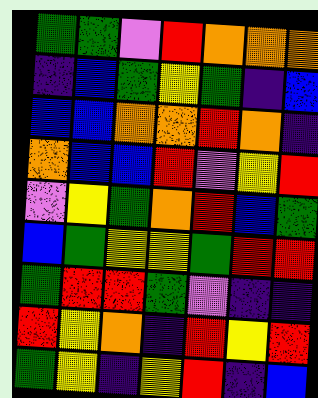[["green", "green", "violet", "red", "orange", "orange", "orange"], ["indigo", "blue", "green", "yellow", "green", "indigo", "blue"], ["blue", "blue", "orange", "orange", "red", "orange", "indigo"], ["orange", "blue", "blue", "red", "violet", "yellow", "red"], ["violet", "yellow", "green", "orange", "red", "blue", "green"], ["blue", "green", "yellow", "yellow", "green", "red", "red"], ["green", "red", "red", "green", "violet", "indigo", "indigo"], ["red", "yellow", "orange", "indigo", "red", "yellow", "red"], ["green", "yellow", "indigo", "yellow", "red", "indigo", "blue"]]